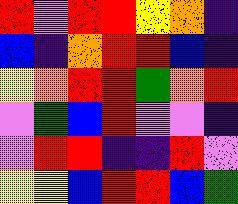[["red", "violet", "red", "red", "yellow", "orange", "indigo"], ["blue", "indigo", "orange", "red", "red", "blue", "indigo"], ["yellow", "orange", "red", "red", "green", "orange", "red"], ["violet", "green", "blue", "red", "violet", "violet", "indigo"], ["violet", "red", "red", "indigo", "indigo", "red", "violet"], ["yellow", "yellow", "blue", "red", "red", "blue", "green"]]